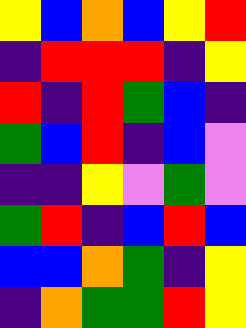[["yellow", "blue", "orange", "blue", "yellow", "red"], ["indigo", "red", "red", "red", "indigo", "yellow"], ["red", "indigo", "red", "green", "blue", "indigo"], ["green", "blue", "red", "indigo", "blue", "violet"], ["indigo", "indigo", "yellow", "violet", "green", "violet"], ["green", "red", "indigo", "blue", "red", "blue"], ["blue", "blue", "orange", "green", "indigo", "yellow"], ["indigo", "orange", "green", "green", "red", "yellow"]]